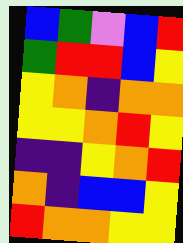[["blue", "green", "violet", "blue", "red"], ["green", "red", "red", "blue", "yellow"], ["yellow", "orange", "indigo", "orange", "orange"], ["yellow", "yellow", "orange", "red", "yellow"], ["indigo", "indigo", "yellow", "orange", "red"], ["orange", "indigo", "blue", "blue", "yellow"], ["red", "orange", "orange", "yellow", "yellow"]]